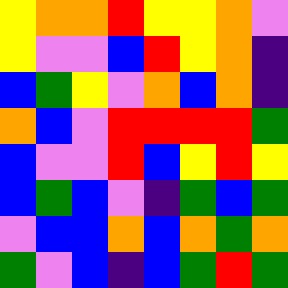[["yellow", "orange", "orange", "red", "yellow", "yellow", "orange", "violet"], ["yellow", "violet", "violet", "blue", "red", "yellow", "orange", "indigo"], ["blue", "green", "yellow", "violet", "orange", "blue", "orange", "indigo"], ["orange", "blue", "violet", "red", "red", "red", "red", "green"], ["blue", "violet", "violet", "red", "blue", "yellow", "red", "yellow"], ["blue", "green", "blue", "violet", "indigo", "green", "blue", "green"], ["violet", "blue", "blue", "orange", "blue", "orange", "green", "orange"], ["green", "violet", "blue", "indigo", "blue", "green", "red", "green"]]